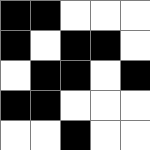[["black", "black", "white", "white", "white"], ["black", "white", "black", "black", "white"], ["white", "black", "black", "white", "black"], ["black", "black", "white", "white", "white"], ["white", "white", "black", "white", "white"]]